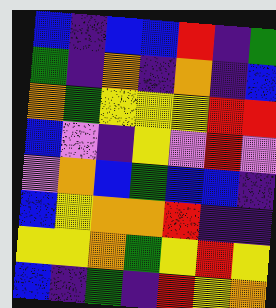[["blue", "indigo", "blue", "blue", "red", "indigo", "green"], ["green", "indigo", "orange", "indigo", "orange", "indigo", "blue"], ["orange", "green", "yellow", "yellow", "yellow", "red", "red"], ["blue", "violet", "indigo", "yellow", "violet", "red", "violet"], ["violet", "orange", "blue", "green", "blue", "blue", "indigo"], ["blue", "yellow", "orange", "orange", "red", "indigo", "indigo"], ["yellow", "yellow", "orange", "green", "yellow", "red", "yellow"], ["blue", "indigo", "green", "indigo", "red", "yellow", "orange"]]